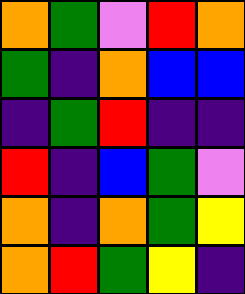[["orange", "green", "violet", "red", "orange"], ["green", "indigo", "orange", "blue", "blue"], ["indigo", "green", "red", "indigo", "indigo"], ["red", "indigo", "blue", "green", "violet"], ["orange", "indigo", "orange", "green", "yellow"], ["orange", "red", "green", "yellow", "indigo"]]